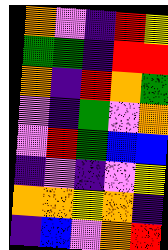[["orange", "violet", "indigo", "red", "yellow"], ["green", "green", "indigo", "red", "red"], ["orange", "indigo", "red", "orange", "green"], ["violet", "indigo", "green", "violet", "orange"], ["violet", "red", "green", "blue", "blue"], ["indigo", "violet", "indigo", "violet", "yellow"], ["orange", "orange", "yellow", "orange", "indigo"], ["indigo", "blue", "violet", "orange", "red"]]